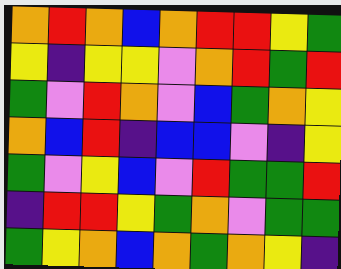[["orange", "red", "orange", "blue", "orange", "red", "red", "yellow", "green"], ["yellow", "indigo", "yellow", "yellow", "violet", "orange", "red", "green", "red"], ["green", "violet", "red", "orange", "violet", "blue", "green", "orange", "yellow"], ["orange", "blue", "red", "indigo", "blue", "blue", "violet", "indigo", "yellow"], ["green", "violet", "yellow", "blue", "violet", "red", "green", "green", "red"], ["indigo", "red", "red", "yellow", "green", "orange", "violet", "green", "green"], ["green", "yellow", "orange", "blue", "orange", "green", "orange", "yellow", "indigo"]]